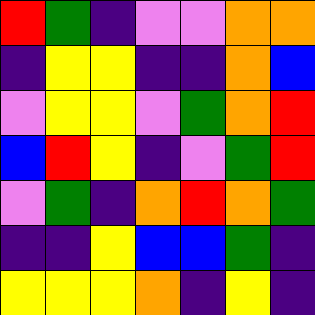[["red", "green", "indigo", "violet", "violet", "orange", "orange"], ["indigo", "yellow", "yellow", "indigo", "indigo", "orange", "blue"], ["violet", "yellow", "yellow", "violet", "green", "orange", "red"], ["blue", "red", "yellow", "indigo", "violet", "green", "red"], ["violet", "green", "indigo", "orange", "red", "orange", "green"], ["indigo", "indigo", "yellow", "blue", "blue", "green", "indigo"], ["yellow", "yellow", "yellow", "orange", "indigo", "yellow", "indigo"]]